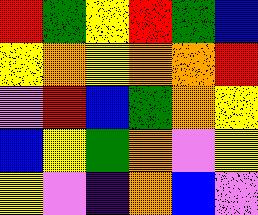[["red", "green", "yellow", "red", "green", "blue"], ["yellow", "orange", "yellow", "orange", "orange", "red"], ["violet", "red", "blue", "green", "orange", "yellow"], ["blue", "yellow", "green", "orange", "violet", "yellow"], ["yellow", "violet", "indigo", "orange", "blue", "violet"]]